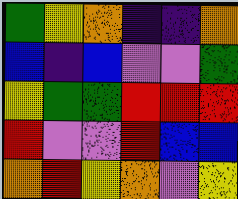[["green", "yellow", "orange", "indigo", "indigo", "orange"], ["blue", "indigo", "blue", "violet", "violet", "green"], ["yellow", "green", "green", "red", "red", "red"], ["red", "violet", "violet", "red", "blue", "blue"], ["orange", "red", "yellow", "orange", "violet", "yellow"]]